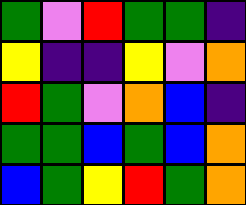[["green", "violet", "red", "green", "green", "indigo"], ["yellow", "indigo", "indigo", "yellow", "violet", "orange"], ["red", "green", "violet", "orange", "blue", "indigo"], ["green", "green", "blue", "green", "blue", "orange"], ["blue", "green", "yellow", "red", "green", "orange"]]